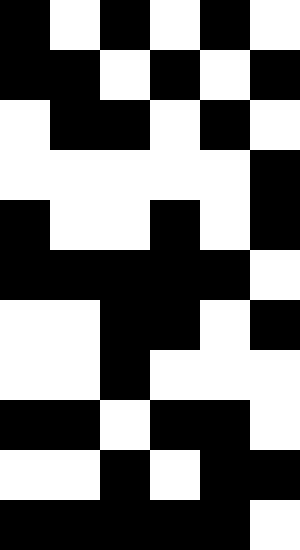[["black", "white", "black", "white", "black", "white"], ["black", "black", "white", "black", "white", "black"], ["white", "black", "black", "white", "black", "white"], ["white", "white", "white", "white", "white", "black"], ["black", "white", "white", "black", "white", "black"], ["black", "black", "black", "black", "black", "white"], ["white", "white", "black", "black", "white", "black"], ["white", "white", "black", "white", "white", "white"], ["black", "black", "white", "black", "black", "white"], ["white", "white", "black", "white", "black", "black"], ["black", "black", "black", "black", "black", "white"]]